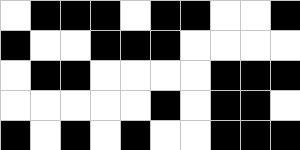[["white", "black", "black", "black", "white", "black", "black", "white", "white", "black"], ["black", "white", "white", "black", "black", "black", "white", "white", "white", "white"], ["white", "black", "black", "white", "white", "white", "white", "black", "black", "black"], ["white", "white", "white", "white", "white", "black", "white", "black", "black", "white"], ["black", "white", "black", "white", "black", "white", "white", "black", "black", "black"]]